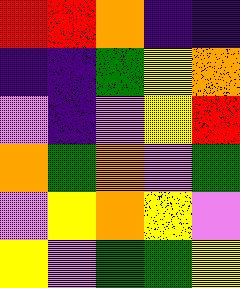[["red", "red", "orange", "indigo", "indigo"], ["indigo", "indigo", "green", "yellow", "orange"], ["violet", "indigo", "violet", "yellow", "red"], ["orange", "green", "orange", "violet", "green"], ["violet", "yellow", "orange", "yellow", "violet"], ["yellow", "violet", "green", "green", "yellow"]]